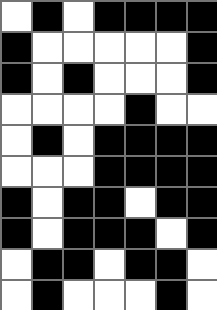[["white", "black", "white", "black", "black", "black", "black"], ["black", "white", "white", "white", "white", "white", "black"], ["black", "white", "black", "white", "white", "white", "black"], ["white", "white", "white", "white", "black", "white", "white"], ["white", "black", "white", "black", "black", "black", "black"], ["white", "white", "white", "black", "black", "black", "black"], ["black", "white", "black", "black", "white", "black", "black"], ["black", "white", "black", "black", "black", "white", "black"], ["white", "black", "black", "white", "black", "black", "white"], ["white", "black", "white", "white", "white", "black", "white"]]